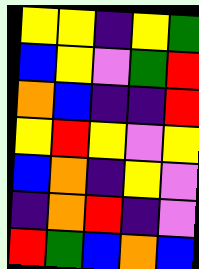[["yellow", "yellow", "indigo", "yellow", "green"], ["blue", "yellow", "violet", "green", "red"], ["orange", "blue", "indigo", "indigo", "red"], ["yellow", "red", "yellow", "violet", "yellow"], ["blue", "orange", "indigo", "yellow", "violet"], ["indigo", "orange", "red", "indigo", "violet"], ["red", "green", "blue", "orange", "blue"]]